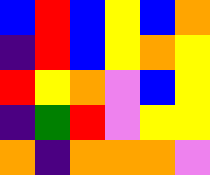[["blue", "red", "blue", "yellow", "blue", "orange"], ["indigo", "red", "blue", "yellow", "orange", "yellow"], ["red", "yellow", "orange", "violet", "blue", "yellow"], ["indigo", "green", "red", "violet", "yellow", "yellow"], ["orange", "indigo", "orange", "orange", "orange", "violet"]]